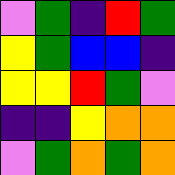[["violet", "green", "indigo", "red", "green"], ["yellow", "green", "blue", "blue", "indigo"], ["yellow", "yellow", "red", "green", "violet"], ["indigo", "indigo", "yellow", "orange", "orange"], ["violet", "green", "orange", "green", "orange"]]